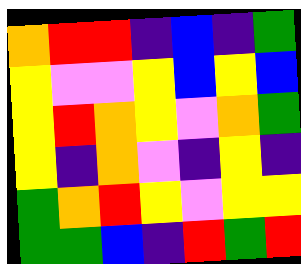[["orange", "red", "red", "indigo", "blue", "indigo", "green"], ["yellow", "violet", "violet", "yellow", "blue", "yellow", "blue"], ["yellow", "red", "orange", "yellow", "violet", "orange", "green"], ["yellow", "indigo", "orange", "violet", "indigo", "yellow", "indigo"], ["green", "orange", "red", "yellow", "violet", "yellow", "yellow"], ["green", "green", "blue", "indigo", "red", "green", "red"]]